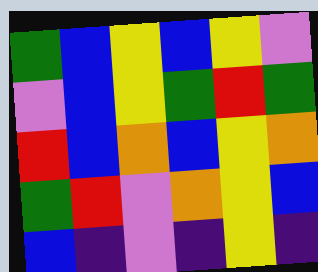[["green", "blue", "yellow", "blue", "yellow", "violet"], ["violet", "blue", "yellow", "green", "red", "green"], ["red", "blue", "orange", "blue", "yellow", "orange"], ["green", "red", "violet", "orange", "yellow", "blue"], ["blue", "indigo", "violet", "indigo", "yellow", "indigo"]]